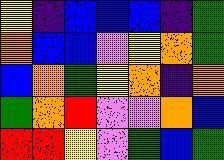[["yellow", "indigo", "blue", "blue", "blue", "indigo", "green"], ["orange", "blue", "blue", "violet", "yellow", "orange", "green"], ["blue", "orange", "green", "yellow", "orange", "indigo", "orange"], ["green", "orange", "red", "violet", "violet", "orange", "blue"], ["red", "red", "yellow", "violet", "green", "blue", "green"]]